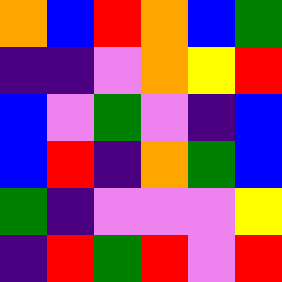[["orange", "blue", "red", "orange", "blue", "green"], ["indigo", "indigo", "violet", "orange", "yellow", "red"], ["blue", "violet", "green", "violet", "indigo", "blue"], ["blue", "red", "indigo", "orange", "green", "blue"], ["green", "indigo", "violet", "violet", "violet", "yellow"], ["indigo", "red", "green", "red", "violet", "red"]]